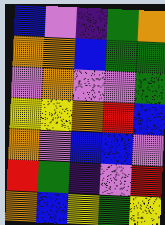[["blue", "violet", "indigo", "green", "orange"], ["orange", "orange", "blue", "green", "green"], ["violet", "orange", "violet", "violet", "green"], ["yellow", "yellow", "orange", "red", "blue"], ["orange", "violet", "blue", "blue", "violet"], ["red", "green", "indigo", "violet", "red"], ["orange", "blue", "yellow", "green", "yellow"]]